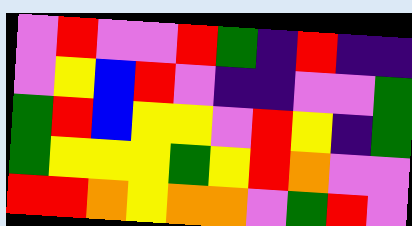[["violet", "red", "violet", "violet", "red", "green", "indigo", "red", "indigo", "indigo"], ["violet", "yellow", "blue", "red", "violet", "indigo", "indigo", "violet", "violet", "green"], ["green", "red", "blue", "yellow", "yellow", "violet", "red", "yellow", "indigo", "green"], ["green", "yellow", "yellow", "yellow", "green", "yellow", "red", "orange", "violet", "violet"], ["red", "red", "orange", "yellow", "orange", "orange", "violet", "green", "red", "violet"]]